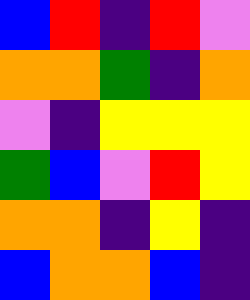[["blue", "red", "indigo", "red", "violet"], ["orange", "orange", "green", "indigo", "orange"], ["violet", "indigo", "yellow", "yellow", "yellow"], ["green", "blue", "violet", "red", "yellow"], ["orange", "orange", "indigo", "yellow", "indigo"], ["blue", "orange", "orange", "blue", "indigo"]]